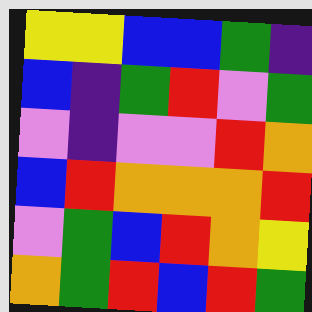[["yellow", "yellow", "blue", "blue", "green", "indigo"], ["blue", "indigo", "green", "red", "violet", "green"], ["violet", "indigo", "violet", "violet", "red", "orange"], ["blue", "red", "orange", "orange", "orange", "red"], ["violet", "green", "blue", "red", "orange", "yellow"], ["orange", "green", "red", "blue", "red", "green"]]